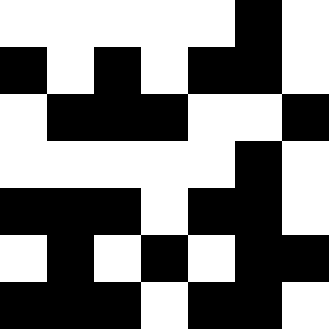[["white", "white", "white", "white", "white", "black", "white"], ["black", "white", "black", "white", "black", "black", "white"], ["white", "black", "black", "black", "white", "white", "black"], ["white", "white", "white", "white", "white", "black", "white"], ["black", "black", "black", "white", "black", "black", "white"], ["white", "black", "white", "black", "white", "black", "black"], ["black", "black", "black", "white", "black", "black", "white"]]